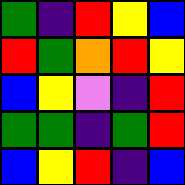[["green", "indigo", "red", "yellow", "blue"], ["red", "green", "orange", "red", "yellow"], ["blue", "yellow", "violet", "indigo", "red"], ["green", "green", "indigo", "green", "red"], ["blue", "yellow", "red", "indigo", "blue"]]